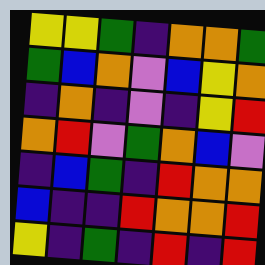[["yellow", "yellow", "green", "indigo", "orange", "orange", "green"], ["green", "blue", "orange", "violet", "blue", "yellow", "orange"], ["indigo", "orange", "indigo", "violet", "indigo", "yellow", "red"], ["orange", "red", "violet", "green", "orange", "blue", "violet"], ["indigo", "blue", "green", "indigo", "red", "orange", "orange"], ["blue", "indigo", "indigo", "red", "orange", "orange", "red"], ["yellow", "indigo", "green", "indigo", "red", "indigo", "red"]]